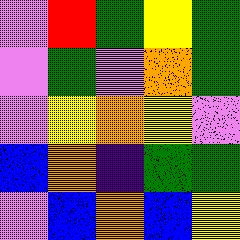[["violet", "red", "green", "yellow", "green"], ["violet", "green", "violet", "orange", "green"], ["violet", "yellow", "orange", "yellow", "violet"], ["blue", "orange", "indigo", "green", "green"], ["violet", "blue", "orange", "blue", "yellow"]]